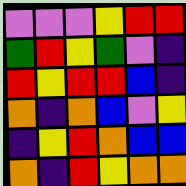[["violet", "violet", "violet", "yellow", "red", "red"], ["green", "red", "yellow", "green", "violet", "indigo"], ["red", "yellow", "red", "red", "blue", "indigo"], ["orange", "indigo", "orange", "blue", "violet", "yellow"], ["indigo", "yellow", "red", "orange", "blue", "blue"], ["orange", "indigo", "red", "yellow", "orange", "orange"]]